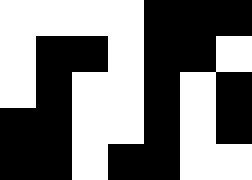[["white", "white", "white", "white", "black", "black", "black"], ["white", "black", "black", "white", "black", "black", "white"], ["white", "black", "white", "white", "black", "white", "black"], ["black", "black", "white", "white", "black", "white", "black"], ["black", "black", "white", "black", "black", "white", "white"]]